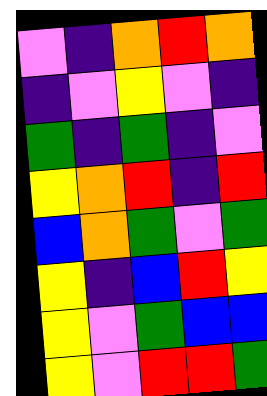[["violet", "indigo", "orange", "red", "orange"], ["indigo", "violet", "yellow", "violet", "indigo"], ["green", "indigo", "green", "indigo", "violet"], ["yellow", "orange", "red", "indigo", "red"], ["blue", "orange", "green", "violet", "green"], ["yellow", "indigo", "blue", "red", "yellow"], ["yellow", "violet", "green", "blue", "blue"], ["yellow", "violet", "red", "red", "green"]]